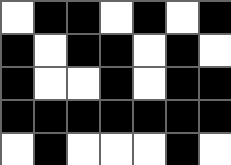[["white", "black", "black", "white", "black", "white", "black"], ["black", "white", "black", "black", "white", "black", "white"], ["black", "white", "white", "black", "white", "black", "black"], ["black", "black", "black", "black", "black", "black", "black"], ["white", "black", "white", "white", "white", "black", "white"]]